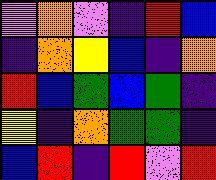[["violet", "orange", "violet", "indigo", "red", "blue"], ["indigo", "orange", "yellow", "blue", "indigo", "orange"], ["red", "blue", "green", "blue", "green", "indigo"], ["yellow", "indigo", "orange", "green", "green", "indigo"], ["blue", "red", "indigo", "red", "violet", "red"]]